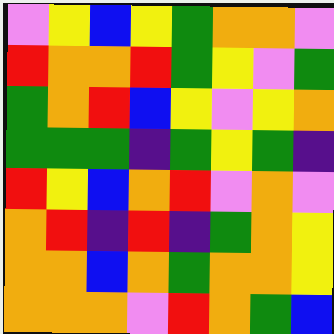[["violet", "yellow", "blue", "yellow", "green", "orange", "orange", "violet"], ["red", "orange", "orange", "red", "green", "yellow", "violet", "green"], ["green", "orange", "red", "blue", "yellow", "violet", "yellow", "orange"], ["green", "green", "green", "indigo", "green", "yellow", "green", "indigo"], ["red", "yellow", "blue", "orange", "red", "violet", "orange", "violet"], ["orange", "red", "indigo", "red", "indigo", "green", "orange", "yellow"], ["orange", "orange", "blue", "orange", "green", "orange", "orange", "yellow"], ["orange", "orange", "orange", "violet", "red", "orange", "green", "blue"]]